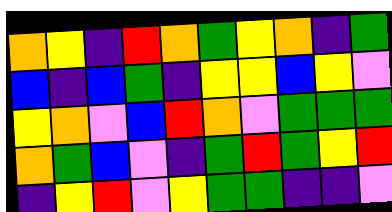[["orange", "yellow", "indigo", "red", "orange", "green", "yellow", "orange", "indigo", "green"], ["blue", "indigo", "blue", "green", "indigo", "yellow", "yellow", "blue", "yellow", "violet"], ["yellow", "orange", "violet", "blue", "red", "orange", "violet", "green", "green", "green"], ["orange", "green", "blue", "violet", "indigo", "green", "red", "green", "yellow", "red"], ["indigo", "yellow", "red", "violet", "yellow", "green", "green", "indigo", "indigo", "violet"]]